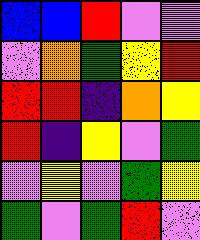[["blue", "blue", "red", "violet", "violet"], ["violet", "orange", "green", "yellow", "red"], ["red", "red", "indigo", "orange", "yellow"], ["red", "indigo", "yellow", "violet", "green"], ["violet", "yellow", "violet", "green", "yellow"], ["green", "violet", "green", "red", "violet"]]